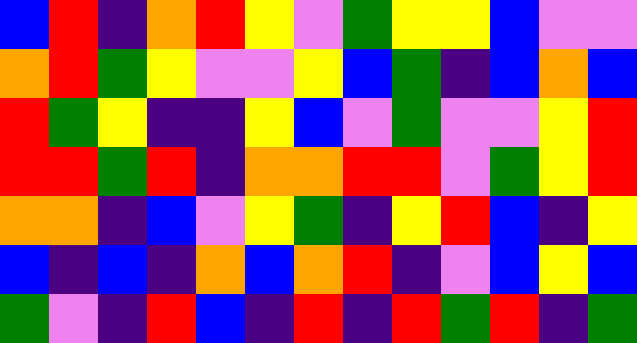[["blue", "red", "indigo", "orange", "red", "yellow", "violet", "green", "yellow", "yellow", "blue", "violet", "violet"], ["orange", "red", "green", "yellow", "violet", "violet", "yellow", "blue", "green", "indigo", "blue", "orange", "blue"], ["red", "green", "yellow", "indigo", "indigo", "yellow", "blue", "violet", "green", "violet", "violet", "yellow", "red"], ["red", "red", "green", "red", "indigo", "orange", "orange", "red", "red", "violet", "green", "yellow", "red"], ["orange", "orange", "indigo", "blue", "violet", "yellow", "green", "indigo", "yellow", "red", "blue", "indigo", "yellow"], ["blue", "indigo", "blue", "indigo", "orange", "blue", "orange", "red", "indigo", "violet", "blue", "yellow", "blue"], ["green", "violet", "indigo", "red", "blue", "indigo", "red", "indigo", "red", "green", "red", "indigo", "green"]]